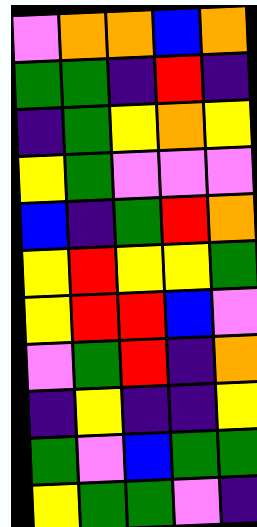[["violet", "orange", "orange", "blue", "orange"], ["green", "green", "indigo", "red", "indigo"], ["indigo", "green", "yellow", "orange", "yellow"], ["yellow", "green", "violet", "violet", "violet"], ["blue", "indigo", "green", "red", "orange"], ["yellow", "red", "yellow", "yellow", "green"], ["yellow", "red", "red", "blue", "violet"], ["violet", "green", "red", "indigo", "orange"], ["indigo", "yellow", "indigo", "indigo", "yellow"], ["green", "violet", "blue", "green", "green"], ["yellow", "green", "green", "violet", "indigo"]]